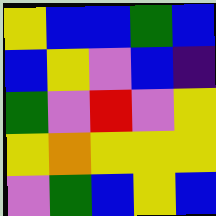[["yellow", "blue", "blue", "green", "blue"], ["blue", "yellow", "violet", "blue", "indigo"], ["green", "violet", "red", "violet", "yellow"], ["yellow", "orange", "yellow", "yellow", "yellow"], ["violet", "green", "blue", "yellow", "blue"]]